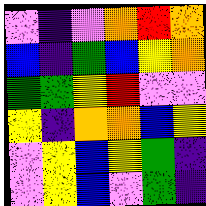[["violet", "indigo", "violet", "orange", "red", "orange"], ["blue", "indigo", "green", "blue", "yellow", "orange"], ["green", "green", "yellow", "red", "violet", "violet"], ["yellow", "indigo", "orange", "orange", "blue", "yellow"], ["violet", "yellow", "blue", "yellow", "green", "indigo"], ["violet", "yellow", "blue", "violet", "green", "indigo"]]